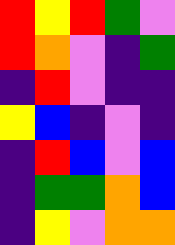[["red", "yellow", "red", "green", "violet"], ["red", "orange", "violet", "indigo", "green"], ["indigo", "red", "violet", "indigo", "indigo"], ["yellow", "blue", "indigo", "violet", "indigo"], ["indigo", "red", "blue", "violet", "blue"], ["indigo", "green", "green", "orange", "blue"], ["indigo", "yellow", "violet", "orange", "orange"]]